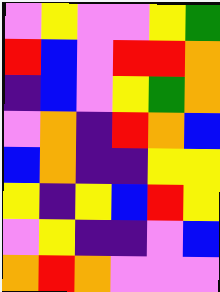[["violet", "yellow", "violet", "violet", "yellow", "green"], ["red", "blue", "violet", "red", "red", "orange"], ["indigo", "blue", "violet", "yellow", "green", "orange"], ["violet", "orange", "indigo", "red", "orange", "blue"], ["blue", "orange", "indigo", "indigo", "yellow", "yellow"], ["yellow", "indigo", "yellow", "blue", "red", "yellow"], ["violet", "yellow", "indigo", "indigo", "violet", "blue"], ["orange", "red", "orange", "violet", "violet", "violet"]]